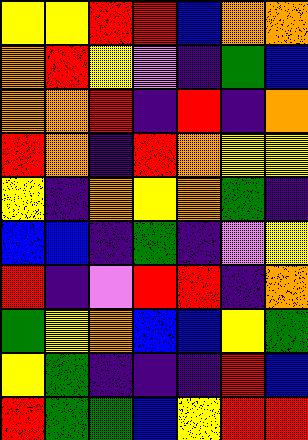[["yellow", "yellow", "red", "red", "blue", "orange", "orange"], ["orange", "red", "yellow", "violet", "indigo", "green", "blue"], ["orange", "orange", "red", "indigo", "red", "indigo", "orange"], ["red", "orange", "indigo", "red", "orange", "yellow", "yellow"], ["yellow", "indigo", "orange", "yellow", "orange", "green", "indigo"], ["blue", "blue", "indigo", "green", "indigo", "violet", "yellow"], ["red", "indigo", "violet", "red", "red", "indigo", "orange"], ["green", "yellow", "orange", "blue", "blue", "yellow", "green"], ["yellow", "green", "indigo", "indigo", "indigo", "red", "blue"], ["red", "green", "green", "blue", "yellow", "red", "red"]]